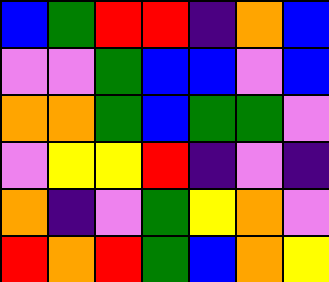[["blue", "green", "red", "red", "indigo", "orange", "blue"], ["violet", "violet", "green", "blue", "blue", "violet", "blue"], ["orange", "orange", "green", "blue", "green", "green", "violet"], ["violet", "yellow", "yellow", "red", "indigo", "violet", "indigo"], ["orange", "indigo", "violet", "green", "yellow", "orange", "violet"], ["red", "orange", "red", "green", "blue", "orange", "yellow"]]